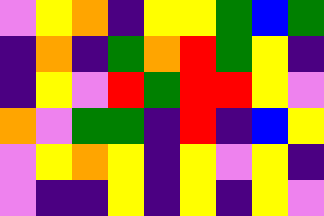[["violet", "yellow", "orange", "indigo", "yellow", "yellow", "green", "blue", "green"], ["indigo", "orange", "indigo", "green", "orange", "red", "green", "yellow", "indigo"], ["indigo", "yellow", "violet", "red", "green", "red", "red", "yellow", "violet"], ["orange", "violet", "green", "green", "indigo", "red", "indigo", "blue", "yellow"], ["violet", "yellow", "orange", "yellow", "indigo", "yellow", "violet", "yellow", "indigo"], ["violet", "indigo", "indigo", "yellow", "indigo", "yellow", "indigo", "yellow", "violet"]]